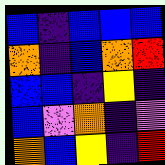[["blue", "indigo", "blue", "blue", "blue"], ["orange", "indigo", "blue", "orange", "red"], ["blue", "blue", "indigo", "yellow", "indigo"], ["blue", "violet", "orange", "indigo", "violet"], ["orange", "blue", "yellow", "indigo", "red"]]